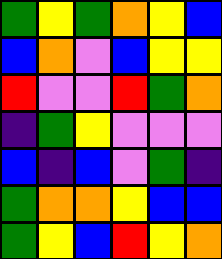[["green", "yellow", "green", "orange", "yellow", "blue"], ["blue", "orange", "violet", "blue", "yellow", "yellow"], ["red", "violet", "violet", "red", "green", "orange"], ["indigo", "green", "yellow", "violet", "violet", "violet"], ["blue", "indigo", "blue", "violet", "green", "indigo"], ["green", "orange", "orange", "yellow", "blue", "blue"], ["green", "yellow", "blue", "red", "yellow", "orange"]]